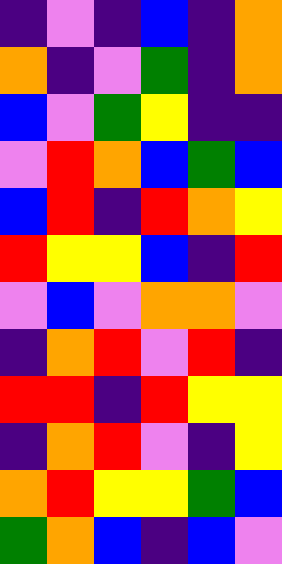[["indigo", "violet", "indigo", "blue", "indigo", "orange"], ["orange", "indigo", "violet", "green", "indigo", "orange"], ["blue", "violet", "green", "yellow", "indigo", "indigo"], ["violet", "red", "orange", "blue", "green", "blue"], ["blue", "red", "indigo", "red", "orange", "yellow"], ["red", "yellow", "yellow", "blue", "indigo", "red"], ["violet", "blue", "violet", "orange", "orange", "violet"], ["indigo", "orange", "red", "violet", "red", "indigo"], ["red", "red", "indigo", "red", "yellow", "yellow"], ["indigo", "orange", "red", "violet", "indigo", "yellow"], ["orange", "red", "yellow", "yellow", "green", "blue"], ["green", "orange", "blue", "indigo", "blue", "violet"]]